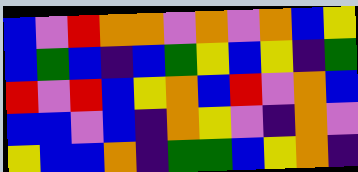[["blue", "violet", "red", "orange", "orange", "violet", "orange", "violet", "orange", "blue", "yellow"], ["blue", "green", "blue", "indigo", "blue", "green", "yellow", "blue", "yellow", "indigo", "green"], ["red", "violet", "red", "blue", "yellow", "orange", "blue", "red", "violet", "orange", "blue"], ["blue", "blue", "violet", "blue", "indigo", "orange", "yellow", "violet", "indigo", "orange", "violet"], ["yellow", "blue", "blue", "orange", "indigo", "green", "green", "blue", "yellow", "orange", "indigo"]]